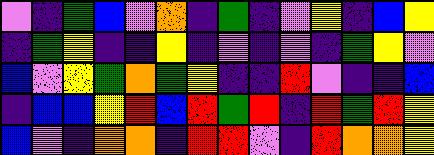[["violet", "indigo", "green", "blue", "violet", "orange", "indigo", "green", "indigo", "violet", "yellow", "indigo", "blue", "yellow"], ["indigo", "green", "yellow", "indigo", "indigo", "yellow", "indigo", "violet", "indigo", "violet", "indigo", "green", "yellow", "violet"], ["blue", "violet", "yellow", "green", "orange", "green", "yellow", "indigo", "indigo", "red", "violet", "indigo", "indigo", "blue"], ["indigo", "blue", "blue", "yellow", "red", "blue", "red", "green", "red", "indigo", "red", "green", "red", "yellow"], ["blue", "violet", "indigo", "orange", "orange", "indigo", "red", "red", "violet", "indigo", "red", "orange", "orange", "yellow"]]